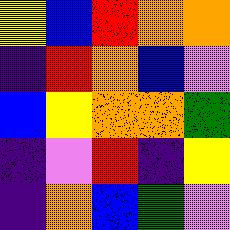[["yellow", "blue", "red", "orange", "orange"], ["indigo", "red", "orange", "blue", "violet"], ["blue", "yellow", "orange", "orange", "green"], ["indigo", "violet", "red", "indigo", "yellow"], ["indigo", "orange", "blue", "green", "violet"]]